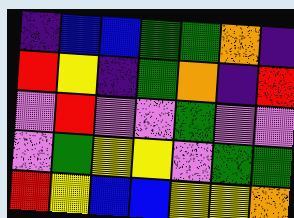[["indigo", "blue", "blue", "green", "green", "orange", "indigo"], ["red", "yellow", "indigo", "green", "orange", "indigo", "red"], ["violet", "red", "violet", "violet", "green", "violet", "violet"], ["violet", "green", "yellow", "yellow", "violet", "green", "green"], ["red", "yellow", "blue", "blue", "yellow", "yellow", "orange"]]